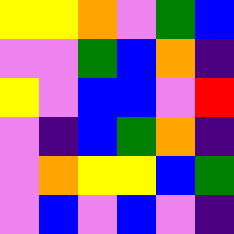[["yellow", "yellow", "orange", "violet", "green", "blue"], ["violet", "violet", "green", "blue", "orange", "indigo"], ["yellow", "violet", "blue", "blue", "violet", "red"], ["violet", "indigo", "blue", "green", "orange", "indigo"], ["violet", "orange", "yellow", "yellow", "blue", "green"], ["violet", "blue", "violet", "blue", "violet", "indigo"]]